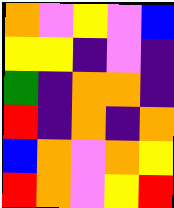[["orange", "violet", "yellow", "violet", "blue"], ["yellow", "yellow", "indigo", "violet", "indigo"], ["green", "indigo", "orange", "orange", "indigo"], ["red", "indigo", "orange", "indigo", "orange"], ["blue", "orange", "violet", "orange", "yellow"], ["red", "orange", "violet", "yellow", "red"]]